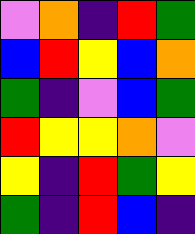[["violet", "orange", "indigo", "red", "green"], ["blue", "red", "yellow", "blue", "orange"], ["green", "indigo", "violet", "blue", "green"], ["red", "yellow", "yellow", "orange", "violet"], ["yellow", "indigo", "red", "green", "yellow"], ["green", "indigo", "red", "blue", "indigo"]]